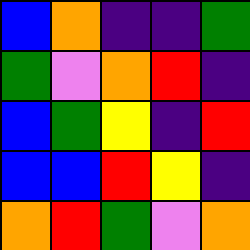[["blue", "orange", "indigo", "indigo", "green"], ["green", "violet", "orange", "red", "indigo"], ["blue", "green", "yellow", "indigo", "red"], ["blue", "blue", "red", "yellow", "indigo"], ["orange", "red", "green", "violet", "orange"]]